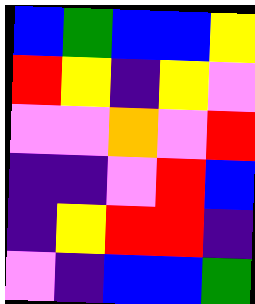[["blue", "green", "blue", "blue", "yellow"], ["red", "yellow", "indigo", "yellow", "violet"], ["violet", "violet", "orange", "violet", "red"], ["indigo", "indigo", "violet", "red", "blue"], ["indigo", "yellow", "red", "red", "indigo"], ["violet", "indigo", "blue", "blue", "green"]]